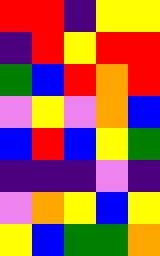[["red", "red", "indigo", "yellow", "yellow"], ["indigo", "red", "yellow", "red", "red"], ["green", "blue", "red", "orange", "red"], ["violet", "yellow", "violet", "orange", "blue"], ["blue", "red", "blue", "yellow", "green"], ["indigo", "indigo", "indigo", "violet", "indigo"], ["violet", "orange", "yellow", "blue", "yellow"], ["yellow", "blue", "green", "green", "orange"]]